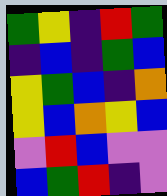[["green", "yellow", "indigo", "red", "green"], ["indigo", "blue", "indigo", "green", "blue"], ["yellow", "green", "blue", "indigo", "orange"], ["yellow", "blue", "orange", "yellow", "blue"], ["violet", "red", "blue", "violet", "violet"], ["blue", "green", "red", "indigo", "violet"]]